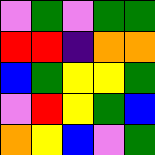[["violet", "green", "violet", "green", "green"], ["red", "red", "indigo", "orange", "orange"], ["blue", "green", "yellow", "yellow", "green"], ["violet", "red", "yellow", "green", "blue"], ["orange", "yellow", "blue", "violet", "green"]]